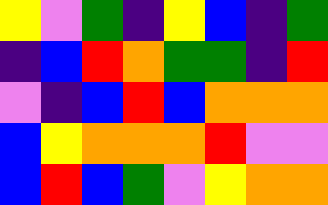[["yellow", "violet", "green", "indigo", "yellow", "blue", "indigo", "green"], ["indigo", "blue", "red", "orange", "green", "green", "indigo", "red"], ["violet", "indigo", "blue", "red", "blue", "orange", "orange", "orange"], ["blue", "yellow", "orange", "orange", "orange", "red", "violet", "violet"], ["blue", "red", "blue", "green", "violet", "yellow", "orange", "orange"]]